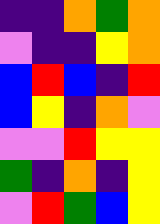[["indigo", "indigo", "orange", "green", "orange"], ["violet", "indigo", "indigo", "yellow", "orange"], ["blue", "red", "blue", "indigo", "red"], ["blue", "yellow", "indigo", "orange", "violet"], ["violet", "violet", "red", "yellow", "yellow"], ["green", "indigo", "orange", "indigo", "yellow"], ["violet", "red", "green", "blue", "yellow"]]